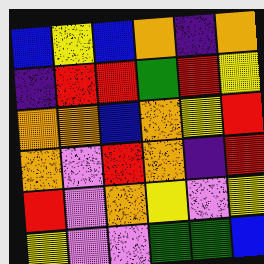[["blue", "yellow", "blue", "orange", "indigo", "orange"], ["indigo", "red", "red", "green", "red", "yellow"], ["orange", "orange", "blue", "orange", "yellow", "red"], ["orange", "violet", "red", "orange", "indigo", "red"], ["red", "violet", "orange", "yellow", "violet", "yellow"], ["yellow", "violet", "violet", "green", "green", "blue"]]